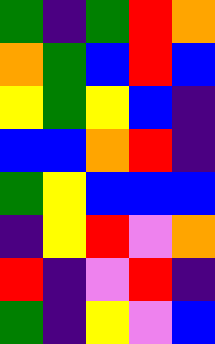[["green", "indigo", "green", "red", "orange"], ["orange", "green", "blue", "red", "blue"], ["yellow", "green", "yellow", "blue", "indigo"], ["blue", "blue", "orange", "red", "indigo"], ["green", "yellow", "blue", "blue", "blue"], ["indigo", "yellow", "red", "violet", "orange"], ["red", "indigo", "violet", "red", "indigo"], ["green", "indigo", "yellow", "violet", "blue"]]